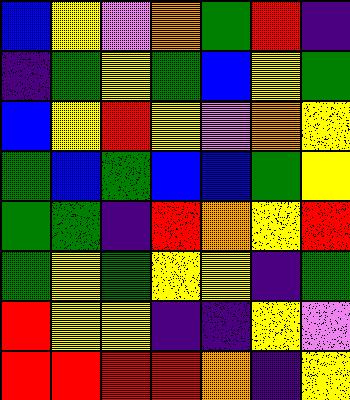[["blue", "yellow", "violet", "orange", "green", "red", "indigo"], ["indigo", "green", "yellow", "green", "blue", "yellow", "green"], ["blue", "yellow", "red", "yellow", "violet", "orange", "yellow"], ["green", "blue", "green", "blue", "blue", "green", "yellow"], ["green", "green", "indigo", "red", "orange", "yellow", "red"], ["green", "yellow", "green", "yellow", "yellow", "indigo", "green"], ["red", "yellow", "yellow", "indigo", "indigo", "yellow", "violet"], ["red", "red", "red", "red", "orange", "indigo", "yellow"]]